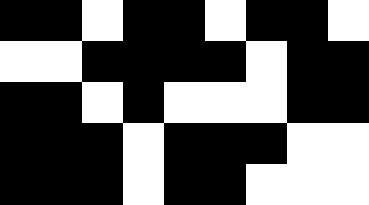[["black", "black", "white", "black", "black", "white", "black", "black", "white"], ["white", "white", "black", "black", "black", "black", "white", "black", "black"], ["black", "black", "white", "black", "white", "white", "white", "black", "black"], ["black", "black", "black", "white", "black", "black", "black", "white", "white"], ["black", "black", "black", "white", "black", "black", "white", "white", "white"]]